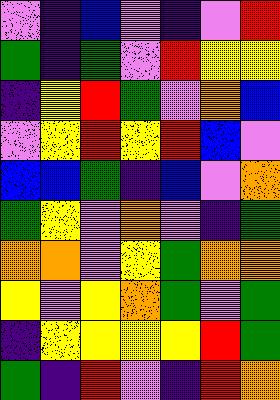[["violet", "indigo", "blue", "violet", "indigo", "violet", "red"], ["green", "indigo", "green", "violet", "red", "yellow", "yellow"], ["indigo", "yellow", "red", "green", "violet", "orange", "blue"], ["violet", "yellow", "red", "yellow", "red", "blue", "violet"], ["blue", "blue", "green", "indigo", "blue", "violet", "orange"], ["green", "yellow", "violet", "orange", "violet", "indigo", "green"], ["orange", "orange", "violet", "yellow", "green", "orange", "orange"], ["yellow", "violet", "yellow", "orange", "green", "violet", "green"], ["indigo", "yellow", "yellow", "yellow", "yellow", "red", "green"], ["green", "indigo", "red", "violet", "indigo", "red", "orange"]]